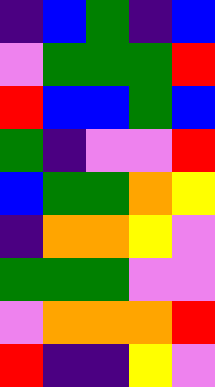[["indigo", "blue", "green", "indigo", "blue"], ["violet", "green", "green", "green", "red"], ["red", "blue", "blue", "green", "blue"], ["green", "indigo", "violet", "violet", "red"], ["blue", "green", "green", "orange", "yellow"], ["indigo", "orange", "orange", "yellow", "violet"], ["green", "green", "green", "violet", "violet"], ["violet", "orange", "orange", "orange", "red"], ["red", "indigo", "indigo", "yellow", "violet"]]